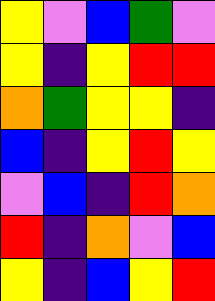[["yellow", "violet", "blue", "green", "violet"], ["yellow", "indigo", "yellow", "red", "red"], ["orange", "green", "yellow", "yellow", "indigo"], ["blue", "indigo", "yellow", "red", "yellow"], ["violet", "blue", "indigo", "red", "orange"], ["red", "indigo", "orange", "violet", "blue"], ["yellow", "indigo", "blue", "yellow", "red"]]